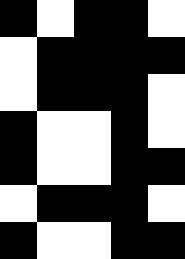[["black", "white", "black", "black", "white"], ["white", "black", "black", "black", "black"], ["white", "black", "black", "black", "white"], ["black", "white", "white", "black", "white"], ["black", "white", "white", "black", "black"], ["white", "black", "black", "black", "white"], ["black", "white", "white", "black", "black"]]